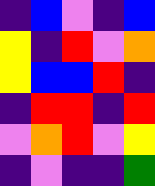[["indigo", "blue", "violet", "indigo", "blue"], ["yellow", "indigo", "red", "violet", "orange"], ["yellow", "blue", "blue", "red", "indigo"], ["indigo", "red", "red", "indigo", "red"], ["violet", "orange", "red", "violet", "yellow"], ["indigo", "violet", "indigo", "indigo", "green"]]